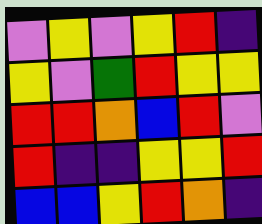[["violet", "yellow", "violet", "yellow", "red", "indigo"], ["yellow", "violet", "green", "red", "yellow", "yellow"], ["red", "red", "orange", "blue", "red", "violet"], ["red", "indigo", "indigo", "yellow", "yellow", "red"], ["blue", "blue", "yellow", "red", "orange", "indigo"]]